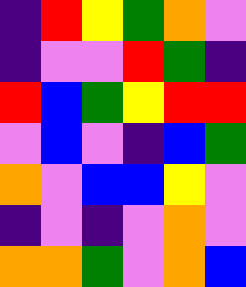[["indigo", "red", "yellow", "green", "orange", "violet"], ["indigo", "violet", "violet", "red", "green", "indigo"], ["red", "blue", "green", "yellow", "red", "red"], ["violet", "blue", "violet", "indigo", "blue", "green"], ["orange", "violet", "blue", "blue", "yellow", "violet"], ["indigo", "violet", "indigo", "violet", "orange", "violet"], ["orange", "orange", "green", "violet", "orange", "blue"]]